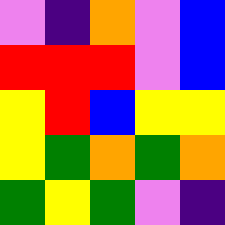[["violet", "indigo", "orange", "violet", "blue"], ["red", "red", "red", "violet", "blue"], ["yellow", "red", "blue", "yellow", "yellow"], ["yellow", "green", "orange", "green", "orange"], ["green", "yellow", "green", "violet", "indigo"]]